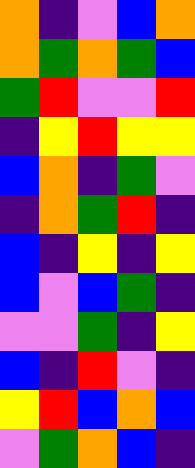[["orange", "indigo", "violet", "blue", "orange"], ["orange", "green", "orange", "green", "blue"], ["green", "red", "violet", "violet", "red"], ["indigo", "yellow", "red", "yellow", "yellow"], ["blue", "orange", "indigo", "green", "violet"], ["indigo", "orange", "green", "red", "indigo"], ["blue", "indigo", "yellow", "indigo", "yellow"], ["blue", "violet", "blue", "green", "indigo"], ["violet", "violet", "green", "indigo", "yellow"], ["blue", "indigo", "red", "violet", "indigo"], ["yellow", "red", "blue", "orange", "blue"], ["violet", "green", "orange", "blue", "indigo"]]